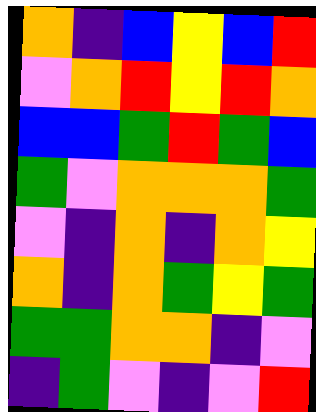[["orange", "indigo", "blue", "yellow", "blue", "red"], ["violet", "orange", "red", "yellow", "red", "orange"], ["blue", "blue", "green", "red", "green", "blue"], ["green", "violet", "orange", "orange", "orange", "green"], ["violet", "indigo", "orange", "indigo", "orange", "yellow"], ["orange", "indigo", "orange", "green", "yellow", "green"], ["green", "green", "orange", "orange", "indigo", "violet"], ["indigo", "green", "violet", "indigo", "violet", "red"]]